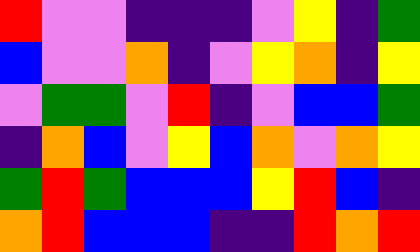[["red", "violet", "violet", "indigo", "indigo", "indigo", "violet", "yellow", "indigo", "green"], ["blue", "violet", "violet", "orange", "indigo", "violet", "yellow", "orange", "indigo", "yellow"], ["violet", "green", "green", "violet", "red", "indigo", "violet", "blue", "blue", "green"], ["indigo", "orange", "blue", "violet", "yellow", "blue", "orange", "violet", "orange", "yellow"], ["green", "red", "green", "blue", "blue", "blue", "yellow", "red", "blue", "indigo"], ["orange", "red", "blue", "blue", "blue", "indigo", "indigo", "red", "orange", "red"]]